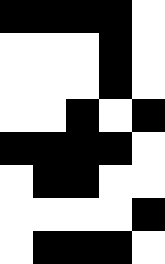[["black", "black", "black", "black", "white"], ["white", "white", "white", "black", "white"], ["white", "white", "white", "black", "white"], ["white", "white", "black", "white", "black"], ["black", "black", "black", "black", "white"], ["white", "black", "black", "white", "white"], ["white", "white", "white", "white", "black"], ["white", "black", "black", "black", "white"]]